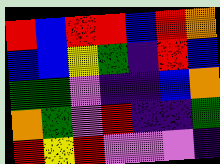[["red", "blue", "red", "red", "blue", "red", "orange"], ["blue", "blue", "yellow", "green", "indigo", "red", "blue"], ["green", "green", "violet", "indigo", "indigo", "blue", "orange"], ["orange", "green", "violet", "red", "indigo", "indigo", "green"], ["red", "yellow", "red", "violet", "violet", "violet", "indigo"]]